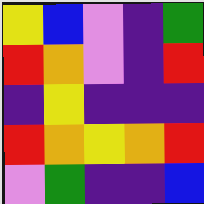[["yellow", "blue", "violet", "indigo", "green"], ["red", "orange", "violet", "indigo", "red"], ["indigo", "yellow", "indigo", "indigo", "indigo"], ["red", "orange", "yellow", "orange", "red"], ["violet", "green", "indigo", "indigo", "blue"]]